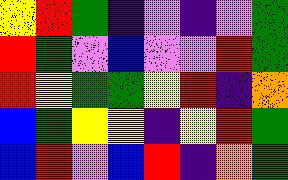[["yellow", "red", "green", "indigo", "violet", "indigo", "violet", "green"], ["red", "green", "violet", "blue", "violet", "violet", "red", "green"], ["red", "yellow", "green", "green", "yellow", "red", "indigo", "orange"], ["blue", "green", "yellow", "yellow", "indigo", "yellow", "red", "green"], ["blue", "red", "violet", "blue", "red", "indigo", "orange", "green"]]